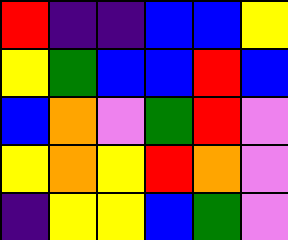[["red", "indigo", "indigo", "blue", "blue", "yellow"], ["yellow", "green", "blue", "blue", "red", "blue"], ["blue", "orange", "violet", "green", "red", "violet"], ["yellow", "orange", "yellow", "red", "orange", "violet"], ["indigo", "yellow", "yellow", "blue", "green", "violet"]]